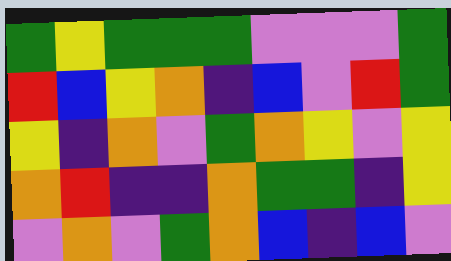[["green", "yellow", "green", "green", "green", "violet", "violet", "violet", "green"], ["red", "blue", "yellow", "orange", "indigo", "blue", "violet", "red", "green"], ["yellow", "indigo", "orange", "violet", "green", "orange", "yellow", "violet", "yellow"], ["orange", "red", "indigo", "indigo", "orange", "green", "green", "indigo", "yellow"], ["violet", "orange", "violet", "green", "orange", "blue", "indigo", "blue", "violet"]]